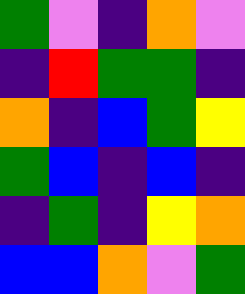[["green", "violet", "indigo", "orange", "violet"], ["indigo", "red", "green", "green", "indigo"], ["orange", "indigo", "blue", "green", "yellow"], ["green", "blue", "indigo", "blue", "indigo"], ["indigo", "green", "indigo", "yellow", "orange"], ["blue", "blue", "orange", "violet", "green"]]